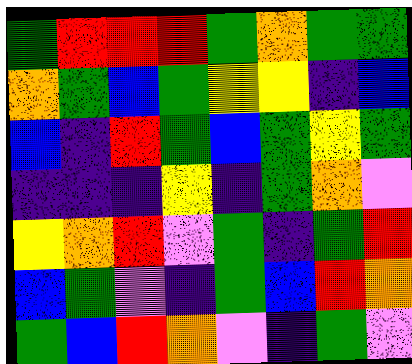[["green", "red", "red", "red", "green", "orange", "green", "green"], ["orange", "green", "blue", "green", "yellow", "yellow", "indigo", "blue"], ["blue", "indigo", "red", "green", "blue", "green", "yellow", "green"], ["indigo", "indigo", "indigo", "yellow", "indigo", "green", "orange", "violet"], ["yellow", "orange", "red", "violet", "green", "indigo", "green", "red"], ["blue", "green", "violet", "indigo", "green", "blue", "red", "orange"], ["green", "blue", "red", "orange", "violet", "indigo", "green", "violet"]]